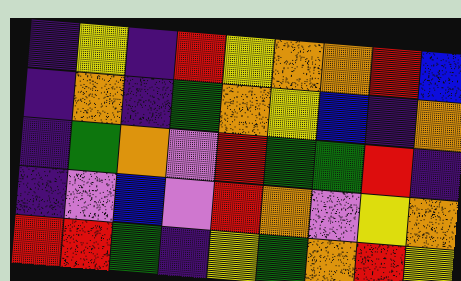[["indigo", "yellow", "indigo", "red", "yellow", "orange", "orange", "red", "blue"], ["indigo", "orange", "indigo", "green", "orange", "yellow", "blue", "indigo", "orange"], ["indigo", "green", "orange", "violet", "red", "green", "green", "red", "indigo"], ["indigo", "violet", "blue", "violet", "red", "orange", "violet", "yellow", "orange"], ["red", "red", "green", "indigo", "yellow", "green", "orange", "red", "yellow"]]